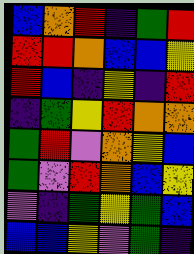[["blue", "orange", "red", "indigo", "green", "red"], ["red", "red", "orange", "blue", "blue", "yellow"], ["red", "blue", "indigo", "yellow", "indigo", "red"], ["indigo", "green", "yellow", "red", "orange", "orange"], ["green", "red", "violet", "orange", "yellow", "blue"], ["green", "violet", "red", "orange", "blue", "yellow"], ["violet", "indigo", "green", "yellow", "green", "blue"], ["blue", "blue", "yellow", "violet", "green", "indigo"]]